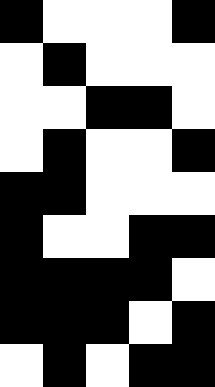[["black", "white", "white", "white", "black"], ["white", "black", "white", "white", "white"], ["white", "white", "black", "black", "white"], ["white", "black", "white", "white", "black"], ["black", "black", "white", "white", "white"], ["black", "white", "white", "black", "black"], ["black", "black", "black", "black", "white"], ["black", "black", "black", "white", "black"], ["white", "black", "white", "black", "black"]]